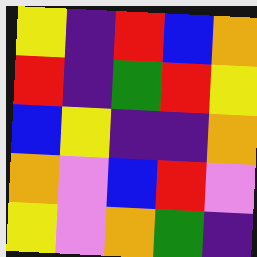[["yellow", "indigo", "red", "blue", "orange"], ["red", "indigo", "green", "red", "yellow"], ["blue", "yellow", "indigo", "indigo", "orange"], ["orange", "violet", "blue", "red", "violet"], ["yellow", "violet", "orange", "green", "indigo"]]